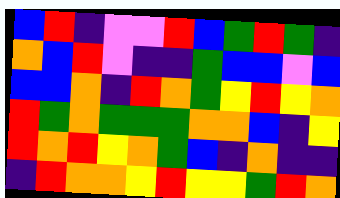[["blue", "red", "indigo", "violet", "violet", "red", "blue", "green", "red", "green", "indigo"], ["orange", "blue", "red", "violet", "indigo", "indigo", "green", "blue", "blue", "violet", "blue"], ["blue", "blue", "orange", "indigo", "red", "orange", "green", "yellow", "red", "yellow", "orange"], ["red", "green", "orange", "green", "green", "green", "orange", "orange", "blue", "indigo", "yellow"], ["red", "orange", "red", "yellow", "orange", "green", "blue", "indigo", "orange", "indigo", "indigo"], ["indigo", "red", "orange", "orange", "yellow", "red", "yellow", "yellow", "green", "red", "orange"]]